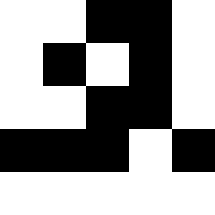[["white", "white", "black", "black", "white"], ["white", "black", "white", "black", "white"], ["white", "white", "black", "black", "white"], ["black", "black", "black", "white", "black"], ["white", "white", "white", "white", "white"]]